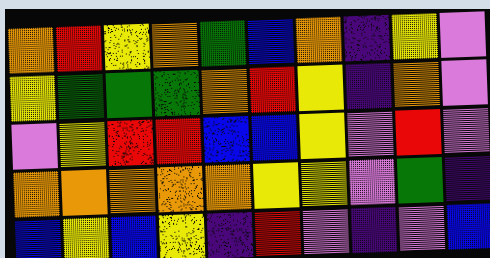[["orange", "red", "yellow", "orange", "green", "blue", "orange", "indigo", "yellow", "violet"], ["yellow", "green", "green", "green", "orange", "red", "yellow", "indigo", "orange", "violet"], ["violet", "yellow", "red", "red", "blue", "blue", "yellow", "violet", "red", "violet"], ["orange", "orange", "orange", "orange", "orange", "yellow", "yellow", "violet", "green", "indigo"], ["blue", "yellow", "blue", "yellow", "indigo", "red", "violet", "indigo", "violet", "blue"]]